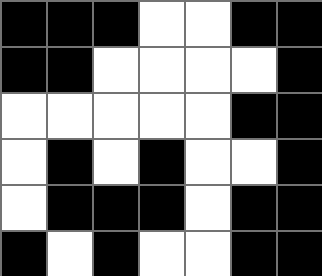[["black", "black", "black", "white", "white", "black", "black"], ["black", "black", "white", "white", "white", "white", "black"], ["white", "white", "white", "white", "white", "black", "black"], ["white", "black", "white", "black", "white", "white", "black"], ["white", "black", "black", "black", "white", "black", "black"], ["black", "white", "black", "white", "white", "black", "black"]]